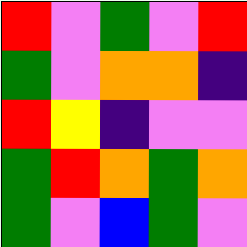[["red", "violet", "green", "violet", "red"], ["green", "violet", "orange", "orange", "indigo"], ["red", "yellow", "indigo", "violet", "violet"], ["green", "red", "orange", "green", "orange"], ["green", "violet", "blue", "green", "violet"]]